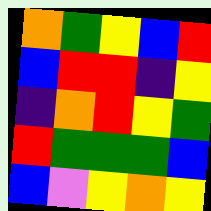[["orange", "green", "yellow", "blue", "red"], ["blue", "red", "red", "indigo", "yellow"], ["indigo", "orange", "red", "yellow", "green"], ["red", "green", "green", "green", "blue"], ["blue", "violet", "yellow", "orange", "yellow"]]